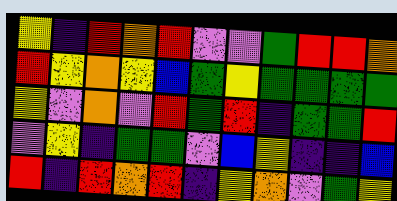[["yellow", "indigo", "red", "orange", "red", "violet", "violet", "green", "red", "red", "orange"], ["red", "yellow", "orange", "yellow", "blue", "green", "yellow", "green", "green", "green", "green"], ["yellow", "violet", "orange", "violet", "red", "green", "red", "indigo", "green", "green", "red"], ["violet", "yellow", "indigo", "green", "green", "violet", "blue", "yellow", "indigo", "indigo", "blue"], ["red", "indigo", "red", "orange", "red", "indigo", "yellow", "orange", "violet", "green", "yellow"]]